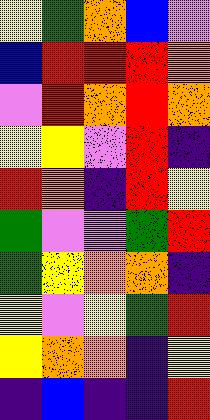[["yellow", "green", "orange", "blue", "violet"], ["blue", "red", "red", "red", "orange"], ["violet", "red", "orange", "red", "orange"], ["yellow", "yellow", "violet", "red", "indigo"], ["red", "orange", "indigo", "red", "yellow"], ["green", "violet", "violet", "green", "red"], ["green", "yellow", "orange", "orange", "indigo"], ["yellow", "violet", "yellow", "green", "red"], ["yellow", "orange", "orange", "indigo", "yellow"], ["indigo", "blue", "indigo", "indigo", "red"]]